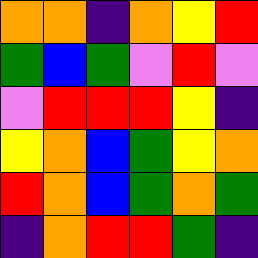[["orange", "orange", "indigo", "orange", "yellow", "red"], ["green", "blue", "green", "violet", "red", "violet"], ["violet", "red", "red", "red", "yellow", "indigo"], ["yellow", "orange", "blue", "green", "yellow", "orange"], ["red", "orange", "blue", "green", "orange", "green"], ["indigo", "orange", "red", "red", "green", "indigo"]]